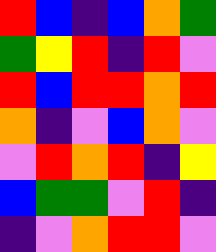[["red", "blue", "indigo", "blue", "orange", "green"], ["green", "yellow", "red", "indigo", "red", "violet"], ["red", "blue", "red", "red", "orange", "red"], ["orange", "indigo", "violet", "blue", "orange", "violet"], ["violet", "red", "orange", "red", "indigo", "yellow"], ["blue", "green", "green", "violet", "red", "indigo"], ["indigo", "violet", "orange", "red", "red", "violet"]]